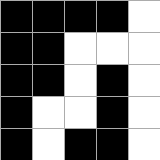[["black", "black", "black", "black", "white"], ["black", "black", "white", "white", "white"], ["black", "black", "white", "black", "white"], ["black", "white", "white", "black", "white"], ["black", "white", "black", "black", "white"]]